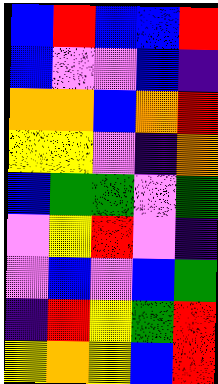[["blue", "red", "blue", "blue", "red"], ["blue", "violet", "violet", "blue", "indigo"], ["orange", "orange", "blue", "orange", "red"], ["yellow", "yellow", "violet", "indigo", "orange"], ["blue", "green", "green", "violet", "green"], ["violet", "yellow", "red", "violet", "indigo"], ["violet", "blue", "violet", "blue", "green"], ["indigo", "red", "yellow", "green", "red"], ["yellow", "orange", "yellow", "blue", "red"]]